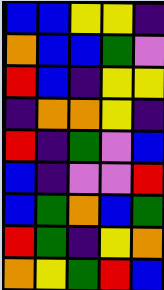[["blue", "blue", "yellow", "yellow", "indigo"], ["orange", "blue", "blue", "green", "violet"], ["red", "blue", "indigo", "yellow", "yellow"], ["indigo", "orange", "orange", "yellow", "indigo"], ["red", "indigo", "green", "violet", "blue"], ["blue", "indigo", "violet", "violet", "red"], ["blue", "green", "orange", "blue", "green"], ["red", "green", "indigo", "yellow", "orange"], ["orange", "yellow", "green", "red", "blue"]]